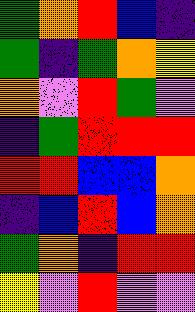[["green", "orange", "red", "blue", "indigo"], ["green", "indigo", "green", "orange", "yellow"], ["orange", "violet", "red", "green", "violet"], ["indigo", "green", "red", "red", "red"], ["red", "red", "blue", "blue", "orange"], ["indigo", "blue", "red", "blue", "orange"], ["green", "orange", "indigo", "red", "red"], ["yellow", "violet", "red", "violet", "violet"]]